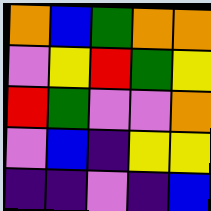[["orange", "blue", "green", "orange", "orange"], ["violet", "yellow", "red", "green", "yellow"], ["red", "green", "violet", "violet", "orange"], ["violet", "blue", "indigo", "yellow", "yellow"], ["indigo", "indigo", "violet", "indigo", "blue"]]